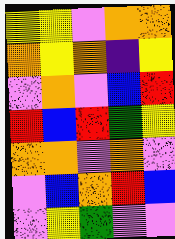[["yellow", "yellow", "violet", "orange", "orange"], ["orange", "yellow", "orange", "indigo", "yellow"], ["violet", "orange", "violet", "blue", "red"], ["red", "blue", "red", "green", "yellow"], ["orange", "orange", "violet", "orange", "violet"], ["violet", "blue", "orange", "red", "blue"], ["violet", "yellow", "green", "violet", "violet"]]